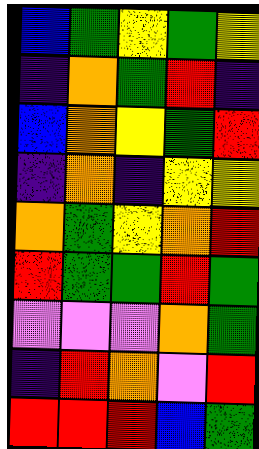[["blue", "green", "yellow", "green", "yellow"], ["indigo", "orange", "green", "red", "indigo"], ["blue", "orange", "yellow", "green", "red"], ["indigo", "orange", "indigo", "yellow", "yellow"], ["orange", "green", "yellow", "orange", "red"], ["red", "green", "green", "red", "green"], ["violet", "violet", "violet", "orange", "green"], ["indigo", "red", "orange", "violet", "red"], ["red", "red", "red", "blue", "green"]]